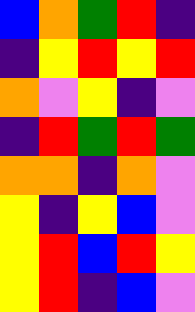[["blue", "orange", "green", "red", "indigo"], ["indigo", "yellow", "red", "yellow", "red"], ["orange", "violet", "yellow", "indigo", "violet"], ["indigo", "red", "green", "red", "green"], ["orange", "orange", "indigo", "orange", "violet"], ["yellow", "indigo", "yellow", "blue", "violet"], ["yellow", "red", "blue", "red", "yellow"], ["yellow", "red", "indigo", "blue", "violet"]]